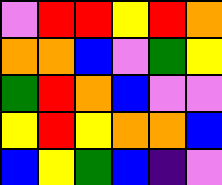[["violet", "red", "red", "yellow", "red", "orange"], ["orange", "orange", "blue", "violet", "green", "yellow"], ["green", "red", "orange", "blue", "violet", "violet"], ["yellow", "red", "yellow", "orange", "orange", "blue"], ["blue", "yellow", "green", "blue", "indigo", "violet"]]